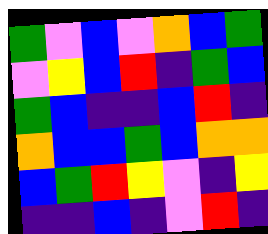[["green", "violet", "blue", "violet", "orange", "blue", "green"], ["violet", "yellow", "blue", "red", "indigo", "green", "blue"], ["green", "blue", "indigo", "indigo", "blue", "red", "indigo"], ["orange", "blue", "blue", "green", "blue", "orange", "orange"], ["blue", "green", "red", "yellow", "violet", "indigo", "yellow"], ["indigo", "indigo", "blue", "indigo", "violet", "red", "indigo"]]